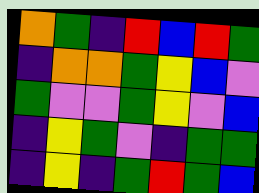[["orange", "green", "indigo", "red", "blue", "red", "green"], ["indigo", "orange", "orange", "green", "yellow", "blue", "violet"], ["green", "violet", "violet", "green", "yellow", "violet", "blue"], ["indigo", "yellow", "green", "violet", "indigo", "green", "green"], ["indigo", "yellow", "indigo", "green", "red", "green", "blue"]]